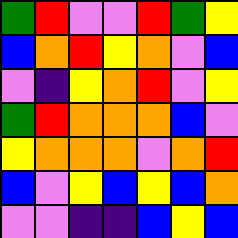[["green", "red", "violet", "violet", "red", "green", "yellow"], ["blue", "orange", "red", "yellow", "orange", "violet", "blue"], ["violet", "indigo", "yellow", "orange", "red", "violet", "yellow"], ["green", "red", "orange", "orange", "orange", "blue", "violet"], ["yellow", "orange", "orange", "orange", "violet", "orange", "red"], ["blue", "violet", "yellow", "blue", "yellow", "blue", "orange"], ["violet", "violet", "indigo", "indigo", "blue", "yellow", "blue"]]